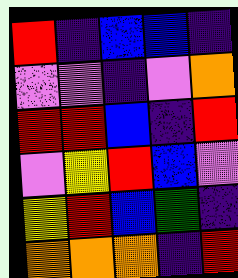[["red", "indigo", "blue", "blue", "indigo"], ["violet", "violet", "indigo", "violet", "orange"], ["red", "red", "blue", "indigo", "red"], ["violet", "yellow", "red", "blue", "violet"], ["yellow", "red", "blue", "green", "indigo"], ["orange", "orange", "orange", "indigo", "red"]]